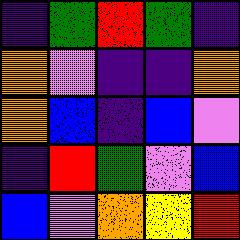[["indigo", "green", "red", "green", "indigo"], ["orange", "violet", "indigo", "indigo", "orange"], ["orange", "blue", "indigo", "blue", "violet"], ["indigo", "red", "green", "violet", "blue"], ["blue", "violet", "orange", "yellow", "red"]]